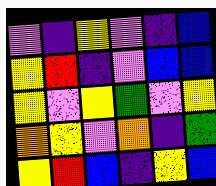[["violet", "indigo", "yellow", "violet", "indigo", "blue"], ["yellow", "red", "indigo", "violet", "blue", "blue"], ["yellow", "violet", "yellow", "green", "violet", "yellow"], ["orange", "yellow", "violet", "orange", "indigo", "green"], ["yellow", "red", "blue", "indigo", "yellow", "blue"]]